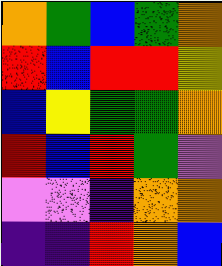[["orange", "green", "blue", "green", "orange"], ["red", "blue", "red", "red", "yellow"], ["blue", "yellow", "green", "green", "orange"], ["red", "blue", "red", "green", "violet"], ["violet", "violet", "indigo", "orange", "orange"], ["indigo", "indigo", "red", "orange", "blue"]]